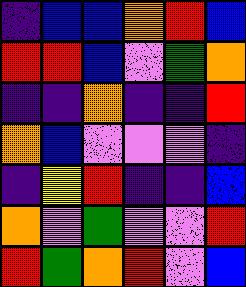[["indigo", "blue", "blue", "orange", "red", "blue"], ["red", "red", "blue", "violet", "green", "orange"], ["indigo", "indigo", "orange", "indigo", "indigo", "red"], ["orange", "blue", "violet", "violet", "violet", "indigo"], ["indigo", "yellow", "red", "indigo", "indigo", "blue"], ["orange", "violet", "green", "violet", "violet", "red"], ["red", "green", "orange", "red", "violet", "blue"]]